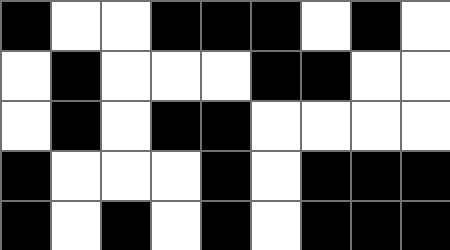[["black", "white", "white", "black", "black", "black", "white", "black", "white"], ["white", "black", "white", "white", "white", "black", "black", "white", "white"], ["white", "black", "white", "black", "black", "white", "white", "white", "white"], ["black", "white", "white", "white", "black", "white", "black", "black", "black"], ["black", "white", "black", "white", "black", "white", "black", "black", "black"]]